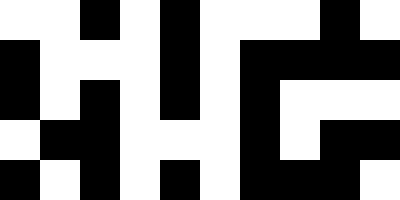[["white", "white", "black", "white", "black", "white", "white", "white", "black", "white"], ["black", "white", "white", "white", "black", "white", "black", "black", "black", "black"], ["black", "white", "black", "white", "black", "white", "black", "white", "white", "white"], ["white", "black", "black", "white", "white", "white", "black", "white", "black", "black"], ["black", "white", "black", "white", "black", "white", "black", "black", "black", "white"]]